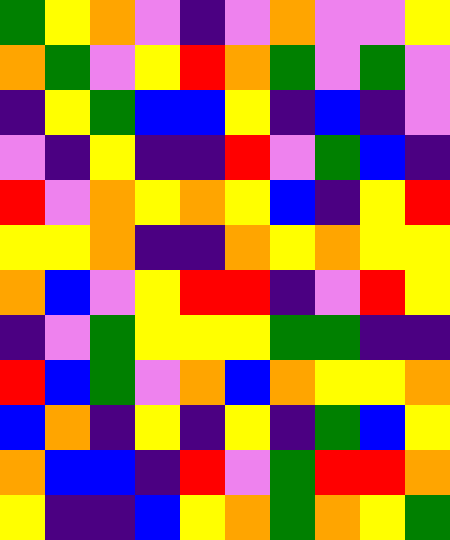[["green", "yellow", "orange", "violet", "indigo", "violet", "orange", "violet", "violet", "yellow"], ["orange", "green", "violet", "yellow", "red", "orange", "green", "violet", "green", "violet"], ["indigo", "yellow", "green", "blue", "blue", "yellow", "indigo", "blue", "indigo", "violet"], ["violet", "indigo", "yellow", "indigo", "indigo", "red", "violet", "green", "blue", "indigo"], ["red", "violet", "orange", "yellow", "orange", "yellow", "blue", "indigo", "yellow", "red"], ["yellow", "yellow", "orange", "indigo", "indigo", "orange", "yellow", "orange", "yellow", "yellow"], ["orange", "blue", "violet", "yellow", "red", "red", "indigo", "violet", "red", "yellow"], ["indigo", "violet", "green", "yellow", "yellow", "yellow", "green", "green", "indigo", "indigo"], ["red", "blue", "green", "violet", "orange", "blue", "orange", "yellow", "yellow", "orange"], ["blue", "orange", "indigo", "yellow", "indigo", "yellow", "indigo", "green", "blue", "yellow"], ["orange", "blue", "blue", "indigo", "red", "violet", "green", "red", "red", "orange"], ["yellow", "indigo", "indigo", "blue", "yellow", "orange", "green", "orange", "yellow", "green"]]